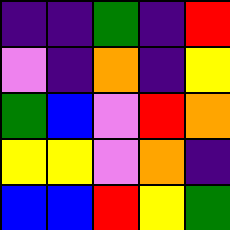[["indigo", "indigo", "green", "indigo", "red"], ["violet", "indigo", "orange", "indigo", "yellow"], ["green", "blue", "violet", "red", "orange"], ["yellow", "yellow", "violet", "orange", "indigo"], ["blue", "blue", "red", "yellow", "green"]]